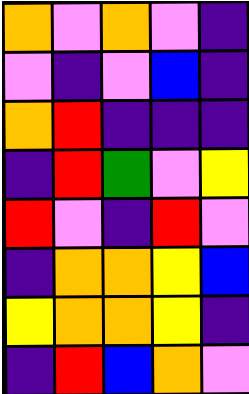[["orange", "violet", "orange", "violet", "indigo"], ["violet", "indigo", "violet", "blue", "indigo"], ["orange", "red", "indigo", "indigo", "indigo"], ["indigo", "red", "green", "violet", "yellow"], ["red", "violet", "indigo", "red", "violet"], ["indigo", "orange", "orange", "yellow", "blue"], ["yellow", "orange", "orange", "yellow", "indigo"], ["indigo", "red", "blue", "orange", "violet"]]